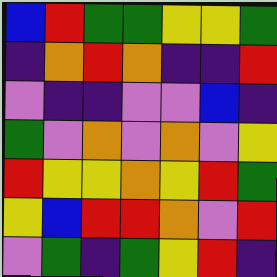[["blue", "red", "green", "green", "yellow", "yellow", "green"], ["indigo", "orange", "red", "orange", "indigo", "indigo", "red"], ["violet", "indigo", "indigo", "violet", "violet", "blue", "indigo"], ["green", "violet", "orange", "violet", "orange", "violet", "yellow"], ["red", "yellow", "yellow", "orange", "yellow", "red", "green"], ["yellow", "blue", "red", "red", "orange", "violet", "red"], ["violet", "green", "indigo", "green", "yellow", "red", "indigo"]]